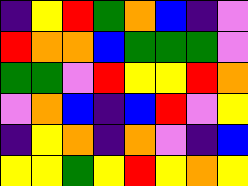[["indigo", "yellow", "red", "green", "orange", "blue", "indigo", "violet"], ["red", "orange", "orange", "blue", "green", "green", "green", "violet"], ["green", "green", "violet", "red", "yellow", "yellow", "red", "orange"], ["violet", "orange", "blue", "indigo", "blue", "red", "violet", "yellow"], ["indigo", "yellow", "orange", "indigo", "orange", "violet", "indigo", "blue"], ["yellow", "yellow", "green", "yellow", "red", "yellow", "orange", "yellow"]]